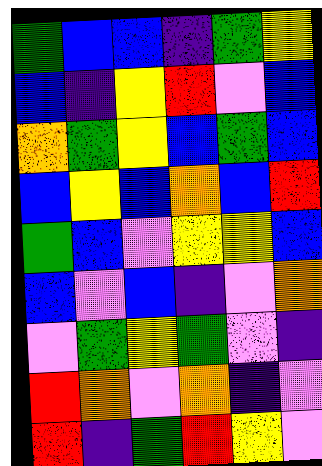[["green", "blue", "blue", "indigo", "green", "yellow"], ["blue", "indigo", "yellow", "red", "violet", "blue"], ["orange", "green", "yellow", "blue", "green", "blue"], ["blue", "yellow", "blue", "orange", "blue", "red"], ["green", "blue", "violet", "yellow", "yellow", "blue"], ["blue", "violet", "blue", "indigo", "violet", "orange"], ["violet", "green", "yellow", "green", "violet", "indigo"], ["red", "orange", "violet", "orange", "indigo", "violet"], ["red", "indigo", "green", "red", "yellow", "violet"]]